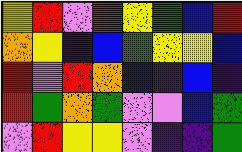[["yellow", "red", "violet", "red", "yellow", "green", "blue", "red"], ["orange", "yellow", "indigo", "blue", "green", "yellow", "yellow", "blue"], ["red", "violet", "red", "orange", "blue", "indigo", "blue", "indigo"], ["red", "green", "orange", "green", "violet", "violet", "blue", "green"], ["violet", "red", "yellow", "yellow", "violet", "indigo", "indigo", "green"]]